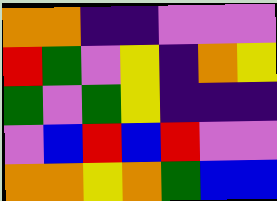[["orange", "orange", "indigo", "indigo", "violet", "violet", "violet"], ["red", "green", "violet", "yellow", "indigo", "orange", "yellow"], ["green", "violet", "green", "yellow", "indigo", "indigo", "indigo"], ["violet", "blue", "red", "blue", "red", "violet", "violet"], ["orange", "orange", "yellow", "orange", "green", "blue", "blue"]]